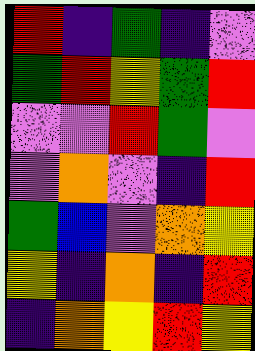[["red", "indigo", "green", "indigo", "violet"], ["green", "red", "yellow", "green", "red"], ["violet", "violet", "red", "green", "violet"], ["violet", "orange", "violet", "indigo", "red"], ["green", "blue", "violet", "orange", "yellow"], ["yellow", "indigo", "orange", "indigo", "red"], ["indigo", "orange", "yellow", "red", "yellow"]]